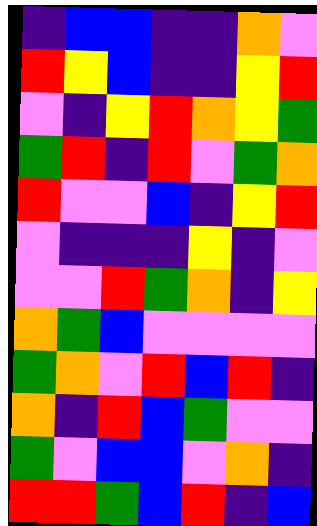[["indigo", "blue", "blue", "indigo", "indigo", "orange", "violet"], ["red", "yellow", "blue", "indigo", "indigo", "yellow", "red"], ["violet", "indigo", "yellow", "red", "orange", "yellow", "green"], ["green", "red", "indigo", "red", "violet", "green", "orange"], ["red", "violet", "violet", "blue", "indigo", "yellow", "red"], ["violet", "indigo", "indigo", "indigo", "yellow", "indigo", "violet"], ["violet", "violet", "red", "green", "orange", "indigo", "yellow"], ["orange", "green", "blue", "violet", "violet", "violet", "violet"], ["green", "orange", "violet", "red", "blue", "red", "indigo"], ["orange", "indigo", "red", "blue", "green", "violet", "violet"], ["green", "violet", "blue", "blue", "violet", "orange", "indigo"], ["red", "red", "green", "blue", "red", "indigo", "blue"]]